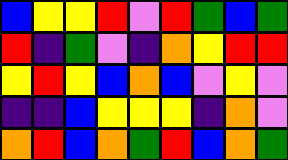[["blue", "yellow", "yellow", "red", "violet", "red", "green", "blue", "green"], ["red", "indigo", "green", "violet", "indigo", "orange", "yellow", "red", "red"], ["yellow", "red", "yellow", "blue", "orange", "blue", "violet", "yellow", "violet"], ["indigo", "indigo", "blue", "yellow", "yellow", "yellow", "indigo", "orange", "violet"], ["orange", "red", "blue", "orange", "green", "red", "blue", "orange", "green"]]